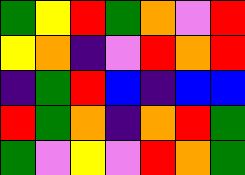[["green", "yellow", "red", "green", "orange", "violet", "red"], ["yellow", "orange", "indigo", "violet", "red", "orange", "red"], ["indigo", "green", "red", "blue", "indigo", "blue", "blue"], ["red", "green", "orange", "indigo", "orange", "red", "green"], ["green", "violet", "yellow", "violet", "red", "orange", "green"]]